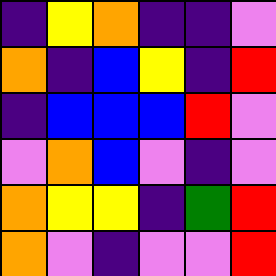[["indigo", "yellow", "orange", "indigo", "indigo", "violet"], ["orange", "indigo", "blue", "yellow", "indigo", "red"], ["indigo", "blue", "blue", "blue", "red", "violet"], ["violet", "orange", "blue", "violet", "indigo", "violet"], ["orange", "yellow", "yellow", "indigo", "green", "red"], ["orange", "violet", "indigo", "violet", "violet", "red"]]